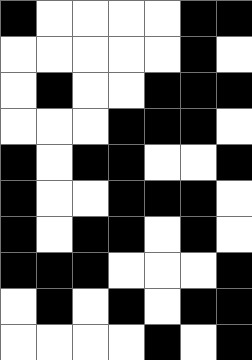[["black", "white", "white", "white", "white", "black", "black"], ["white", "white", "white", "white", "white", "black", "white"], ["white", "black", "white", "white", "black", "black", "black"], ["white", "white", "white", "black", "black", "black", "white"], ["black", "white", "black", "black", "white", "white", "black"], ["black", "white", "white", "black", "black", "black", "white"], ["black", "white", "black", "black", "white", "black", "white"], ["black", "black", "black", "white", "white", "white", "black"], ["white", "black", "white", "black", "white", "black", "black"], ["white", "white", "white", "white", "black", "white", "black"]]